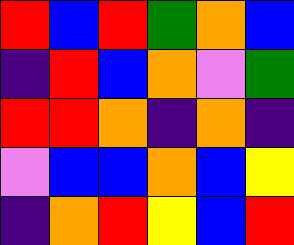[["red", "blue", "red", "green", "orange", "blue"], ["indigo", "red", "blue", "orange", "violet", "green"], ["red", "red", "orange", "indigo", "orange", "indigo"], ["violet", "blue", "blue", "orange", "blue", "yellow"], ["indigo", "orange", "red", "yellow", "blue", "red"]]